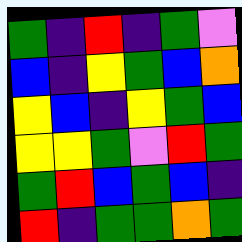[["green", "indigo", "red", "indigo", "green", "violet"], ["blue", "indigo", "yellow", "green", "blue", "orange"], ["yellow", "blue", "indigo", "yellow", "green", "blue"], ["yellow", "yellow", "green", "violet", "red", "green"], ["green", "red", "blue", "green", "blue", "indigo"], ["red", "indigo", "green", "green", "orange", "green"]]